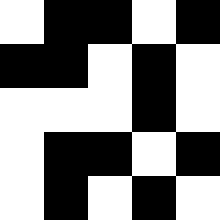[["white", "black", "black", "white", "black"], ["black", "black", "white", "black", "white"], ["white", "white", "white", "black", "white"], ["white", "black", "black", "white", "black"], ["white", "black", "white", "black", "white"]]